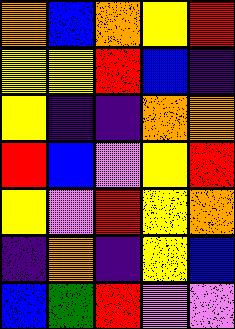[["orange", "blue", "orange", "yellow", "red"], ["yellow", "yellow", "red", "blue", "indigo"], ["yellow", "indigo", "indigo", "orange", "orange"], ["red", "blue", "violet", "yellow", "red"], ["yellow", "violet", "red", "yellow", "orange"], ["indigo", "orange", "indigo", "yellow", "blue"], ["blue", "green", "red", "violet", "violet"]]